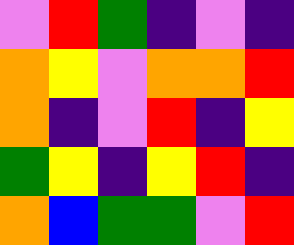[["violet", "red", "green", "indigo", "violet", "indigo"], ["orange", "yellow", "violet", "orange", "orange", "red"], ["orange", "indigo", "violet", "red", "indigo", "yellow"], ["green", "yellow", "indigo", "yellow", "red", "indigo"], ["orange", "blue", "green", "green", "violet", "red"]]